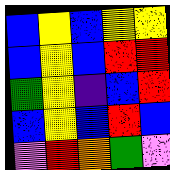[["blue", "yellow", "blue", "yellow", "yellow"], ["blue", "yellow", "blue", "red", "red"], ["green", "yellow", "indigo", "blue", "red"], ["blue", "yellow", "blue", "red", "blue"], ["violet", "red", "orange", "green", "violet"]]